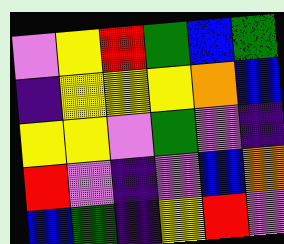[["violet", "yellow", "red", "green", "blue", "green"], ["indigo", "yellow", "yellow", "yellow", "orange", "blue"], ["yellow", "yellow", "violet", "green", "violet", "indigo"], ["red", "violet", "indigo", "violet", "blue", "orange"], ["blue", "green", "indigo", "yellow", "red", "violet"]]